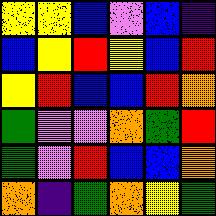[["yellow", "yellow", "blue", "violet", "blue", "indigo"], ["blue", "yellow", "red", "yellow", "blue", "red"], ["yellow", "red", "blue", "blue", "red", "orange"], ["green", "violet", "violet", "orange", "green", "red"], ["green", "violet", "red", "blue", "blue", "orange"], ["orange", "indigo", "green", "orange", "yellow", "green"]]